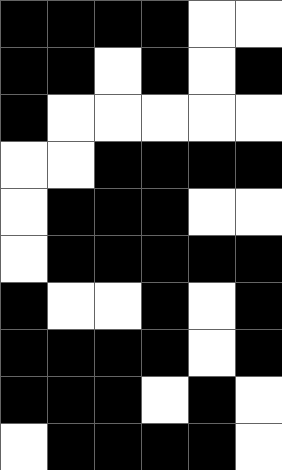[["black", "black", "black", "black", "white", "white"], ["black", "black", "white", "black", "white", "black"], ["black", "white", "white", "white", "white", "white"], ["white", "white", "black", "black", "black", "black"], ["white", "black", "black", "black", "white", "white"], ["white", "black", "black", "black", "black", "black"], ["black", "white", "white", "black", "white", "black"], ["black", "black", "black", "black", "white", "black"], ["black", "black", "black", "white", "black", "white"], ["white", "black", "black", "black", "black", "white"]]